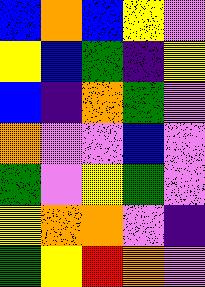[["blue", "orange", "blue", "yellow", "violet"], ["yellow", "blue", "green", "indigo", "yellow"], ["blue", "indigo", "orange", "green", "violet"], ["orange", "violet", "violet", "blue", "violet"], ["green", "violet", "yellow", "green", "violet"], ["yellow", "orange", "orange", "violet", "indigo"], ["green", "yellow", "red", "orange", "violet"]]